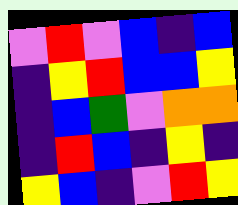[["violet", "red", "violet", "blue", "indigo", "blue"], ["indigo", "yellow", "red", "blue", "blue", "yellow"], ["indigo", "blue", "green", "violet", "orange", "orange"], ["indigo", "red", "blue", "indigo", "yellow", "indigo"], ["yellow", "blue", "indigo", "violet", "red", "yellow"]]